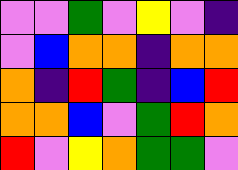[["violet", "violet", "green", "violet", "yellow", "violet", "indigo"], ["violet", "blue", "orange", "orange", "indigo", "orange", "orange"], ["orange", "indigo", "red", "green", "indigo", "blue", "red"], ["orange", "orange", "blue", "violet", "green", "red", "orange"], ["red", "violet", "yellow", "orange", "green", "green", "violet"]]